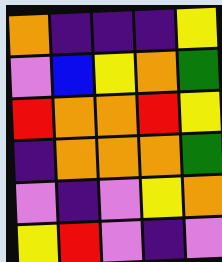[["orange", "indigo", "indigo", "indigo", "yellow"], ["violet", "blue", "yellow", "orange", "green"], ["red", "orange", "orange", "red", "yellow"], ["indigo", "orange", "orange", "orange", "green"], ["violet", "indigo", "violet", "yellow", "orange"], ["yellow", "red", "violet", "indigo", "violet"]]